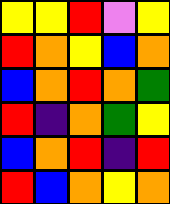[["yellow", "yellow", "red", "violet", "yellow"], ["red", "orange", "yellow", "blue", "orange"], ["blue", "orange", "red", "orange", "green"], ["red", "indigo", "orange", "green", "yellow"], ["blue", "orange", "red", "indigo", "red"], ["red", "blue", "orange", "yellow", "orange"]]